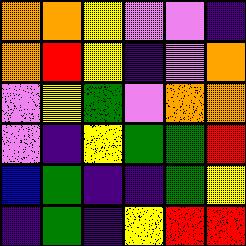[["orange", "orange", "yellow", "violet", "violet", "indigo"], ["orange", "red", "yellow", "indigo", "violet", "orange"], ["violet", "yellow", "green", "violet", "orange", "orange"], ["violet", "indigo", "yellow", "green", "green", "red"], ["blue", "green", "indigo", "indigo", "green", "yellow"], ["indigo", "green", "indigo", "yellow", "red", "red"]]